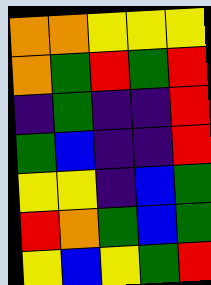[["orange", "orange", "yellow", "yellow", "yellow"], ["orange", "green", "red", "green", "red"], ["indigo", "green", "indigo", "indigo", "red"], ["green", "blue", "indigo", "indigo", "red"], ["yellow", "yellow", "indigo", "blue", "green"], ["red", "orange", "green", "blue", "green"], ["yellow", "blue", "yellow", "green", "red"]]